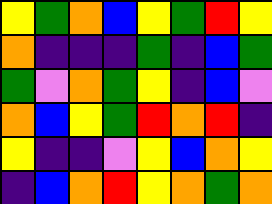[["yellow", "green", "orange", "blue", "yellow", "green", "red", "yellow"], ["orange", "indigo", "indigo", "indigo", "green", "indigo", "blue", "green"], ["green", "violet", "orange", "green", "yellow", "indigo", "blue", "violet"], ["orange", "blue", "yellow", "green", "red", "orange", "red", "indigo"], ["yellow", "indigo", "indigo", "violet", "yellow", "blue", "orange", "yellow"], ["indigo", "blue", "orange", "red", "yellow", "orange", "green", "orange"]]